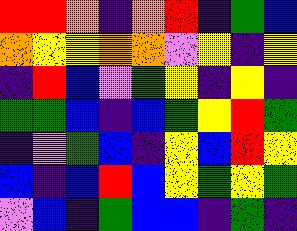[["red", "red", "orange", "indigo", "orange", "red", "indigo", "green", "blue"], ["orange", "yellow", "yellow", "orange", "orange", "violet", "yellow", "indigo", "yellow"], ["indigo", "red", "blue", "violet", "green", "yellow", "indigo", "yellow", "indigo"], ["green", "green", "blue", "indigo", "blue", "green", "yellow", "red", "green"], ["indigo", "violet", "green", "blue", "indigo", "yellow", "blue", "red", "yellow"], ["blue", "indigo", "blue", "red", "blue", "yellow", "green", "yellow", "green"], ["violet", "blue", "indigo", "green", "blue", "blue", "indigo", "green", "indigo"]]